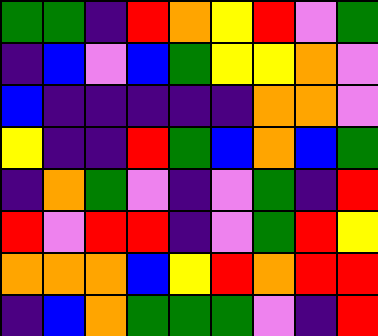[["green", "green", "indigo", "red", "orange", "yellow", "red", "violet", "green"], ["indigo", "blue", "violet", "blue", "green", "yellow", "yellow", "orange", "violet"], ["blue", "indigo", "indigo", "indigo", "indigo", "indigo", "orange", "orange", "violet"], ["yellow", "indigo", "indigo", "red", "green", "blue", "orange", "blue", "green"], ["indigo", "orange", "green", "violet", "indigo", "violet", "green", "indigo", "red"], ["red", "violet", "red", "red", "indigo", "violet", "green", "red", "yellow"], ["orange", "orange", "orange", "blue", "yellow", "red", "orange", "red", "red"], ["indigo", "blue", "orange", "green", "green", "green", "violet", "indigo", "red"]]